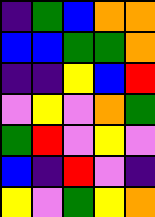[["indigo", "green", "blue", "orange", "orange"], ["blue", "blue", "green", "green", "orange"], ["indigo", "indigo", "yellow", "blue", "red"], ["violet", "yellow", "violet", "orange", "green"], ["green", "red", "violet", "yellow", "violet"], ["blue", "indigo", "red", "violet", "indigo"], ["yellow", "violet", "green", "yellow", "orange"]]